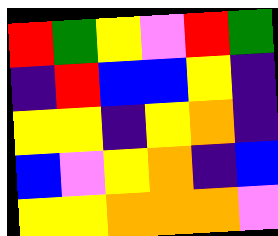[["red", "green", "yellow", "violet", "red", "green"], ["indigo", "red", "blue", "blue", "yellow", "indigo"], ["yellow", "yellow", "indigo", "yellow", "orange", "indigo"], ["blue", "violet", "yellow", "orange", "indigo", "blue"], ["yellow", "yellow", "orange", "orange", "orange", "violet"]]